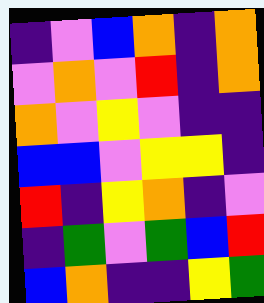[["indigo", "violet", "blue", "orange", "indigo", "orange"], ["violet", "orange", "violet", "red", "indigo", "orange"], ["orange", "violet", "yellow", "violet", "indigo", "indigo"], ["blue", "blue", "violet", "yellow", "yellow", "indigo"], ["red", "indigo", "yellow", "orange", "indigo", "violet"], ["indigo", "green", "violet", "green", "blue", "red"], ["blue", "orange", "indigo", "indigo", "yellow", "green"]]